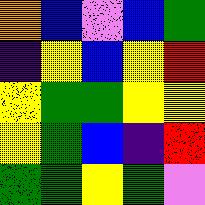[["orange", "blue", "violet", "blue", "green"], ["indigo", "yellow", "blue", "yellow", "red"], ["yellow", "green", "green", "yellow", "yellow"], ["yellow", "green", "blue", "indigo", "red"], ["green", "green", "yellow", "green", "violet"]]